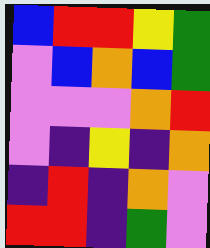[["blue", "red", "red", "yellow", "green"], ["violet", "blue", "orange", "blue", "green"], ["violet", "violet", "violet", "orange", "red"], ["violet", "indigo", "yellow", "indigo", "orange"], ["indigo", "red", "indigo", "orange", "violet"], ["red", "red", "indigo", "green", "violet"]]